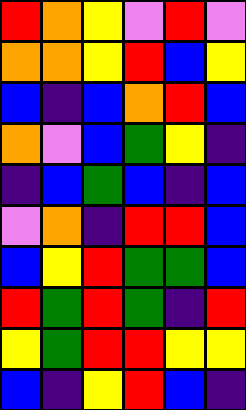[["red", "orange", "yellow", "violet", "red", "violet"], ["orange", "orange", "yellow", "red", "blue", "yellow"], ["blue", "indigo", "blue", "orange", "red", "blue"], ["orange", "violet", "blue", "green", "yellow", "indigo"], ["indigo", "blue", "green", "blue", "indigo", "blue"], ["violet", "orange", "indigo", "red", "red", "blue"], ["blue", "yellow", "red", "green", "green", "blue"], ["red", "green", "red", "green", "indigo", "red"], ["yellow", "green", "red", "red", "yellow", "yellow"], ["blue", "indigo", "yellow", "red", "blue", "indigo"]]